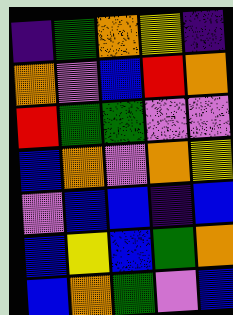[["indigo", "green", "orange", "yellow", "indigo"], ["orange", "violet", "blue", "red", "orange"], ["red", "green", "green", "violet", "violet"], ["blue", "orange", "violet", "orange", "yellow"], ["violet", "blue", "blue", "indigo", "blue"], ["blue", "yellow", "blue", "green", "orange"], ["blue", "orange", "green", "violet", "blue"]]